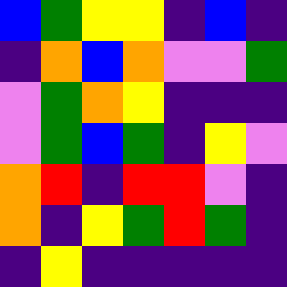[["blue", "green", "yellow", "yellow", "indigo", "blue", "indigo"], ["indigo", "orange", "blue", "orange", "violet", "violet", "green"], ["violet", "green", "orange", "yellow", "indigo", "indigo", "indigo"], ["violet", "green", "blue", "green", "indigo", "yellow", "violet"], ["orange", "red", "indigo", "red", "red", "violet", "indigo"], ["orange", "indigo", "yellow", "green", "red", "green", "indigo"], ["indigo", "yellow", "indigo", "indigo", "indigo", "indigo", "indigo"]]